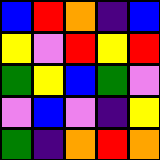[["blue", "red", "orange", "indigo", "blue"], ["yellow", "violet", "red", "yellow", "red"], ["green", "yellow", "blue", "green", "violet"], ["violet", "blue", "violet", "indigo", "yellow"], ["green", "indigo", "orange", "red", "orange"]]